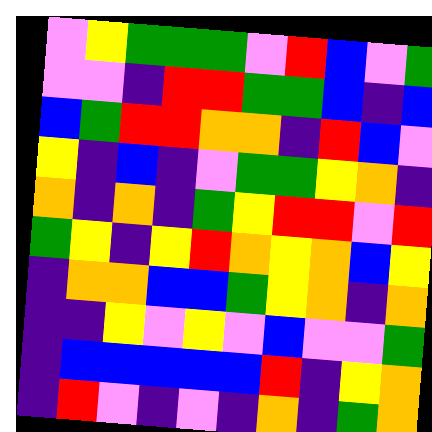[["violet", "yellow", "green", "green", "green", "violet", "red", "blue", "violet", "green"], ["violet", "violet", "indigo", "red", "red", "green", "green", "blue", "indigo", "blue"], ["blue", "green", "red", "red", "orange", "orange", "indigo", "red", "blue", "violet"], ["yellow", "indigo", "blue", "indigo", "violet", "green", "green", "yellow", "orange", "indigo"], ["orange", "indigo", "orange", "indigo", "green", "yellow", "red", "red", "violet", "red"], ["green", "yellow", "indigo", "yellow", "red", "orange", "yellow", "orange", "blue", "yellow"], ["indigo", "orange", "orange", "blue", "blue", "green", "yellow", "orange", "indigo", "orange"], ["indigo", "indigo", "yellow", "violet", "yellow", "violet", "blue", "violet", "violet", "green"], ["indigo", "blue", "blue", "blue", "blue", "blue", "red", "indigo", "yellow", "orange"], ["indigo", "red", "violet", "indigo", "violet", "indigo", "orange", "indigo", "green", "orange"]]